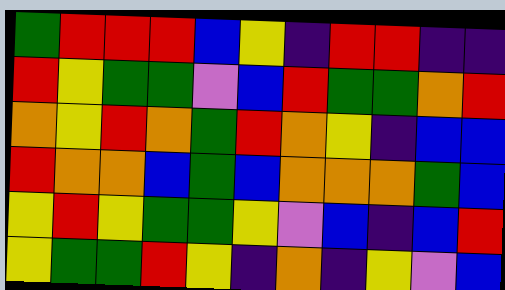[["green", "red", "red", "red", "blue", "yellow", "indigo", "red", "red", "indigo", "indigo"], ["red", "yellow", "green", "green", "violet", "blue", "red", "green", "green", "orange", "red"], ["orange", "yellow", "red", "orange", "green", "red", "orange", "yellow", "indigo", "blue", "blue"], ["red", "orange", "orange", "blue", "green", "blue", "orange", "orange", "orange", "green", "blue"], ["yellow", "red", "yellow", "green", "green", "yellow", "violet", "blue", "indigo", "blue", "red"], ["yellow", "green", "green", "red", "yellow", "indigo", "orange", "indigo", "yellow", "violet", "blue"]]